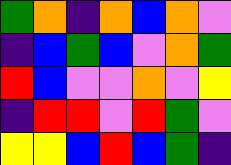[["green", "orange", "indigo", "orange", "blue", "orange", "violet"], ["indigo", "blue", "green", "blue", "violet", "orange", "green"], ["red", "blue", "violet", "violet", "orange", "violet", "yellow"], ["indigo", "red", "red", "violet", "red", "green", "violet"], ["yellow", "yellow", "blue", "red", "blue", "green", "indigo"]]